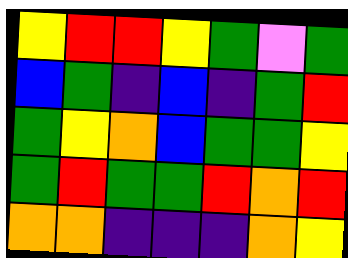[["yellow", "red", "red", "yellow", "green", "violet", "green"], ["blue", "green", "indigo", "blue", "indigo", "green", "red"], ["green", "yellow", "orange", "blue", "green", "green", "yellow"], ["green", "red", "green", "green", "red", "orange", "red"], ["orange", "orange", "indigo", "indigo", "indigo", "orange", "yellow"]]